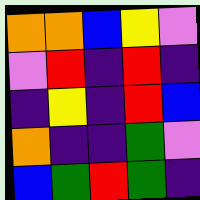[["orange", "orange", "blue", "yellow", "violet"], ["violet", "red", "indigo", "red", "indigo"], ["indigo", "yellow", "indigo", "red", "blue"], ["orange", "indigo", "indigo", "green", "violet"], ["blue", "green", "red", "green", "indigo"]]